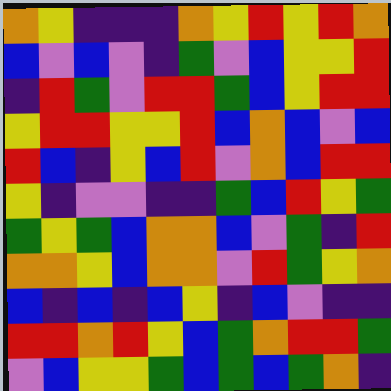[["orange", "yellow", "indigo", "indigo", "indigo", "orange", "yellow", "red", "yellow", "red", "orange"], ["blue", "violet", "blue", "violet", "indigo", "green", "violet", "blue", "yellow", "yellow", "red"], ["indigo", "red", "green", "violet", "red", "red", "green", "blue", "yellow", "red", "red"], ["yellow", "red", "red", "yellow", "yellow", "red", "blue", "orange", "blue", "violet", "blue"], ["red", "blue", "indigo", "yellow", "blue", "red", "violet", "orange", "blue", "red", "red"], ["yellow", "indigo", "violet", "violet", "indigo", "indigo", "green", "blue", "red", "yellow", "green"], ["green", "yellow", "green", "blue", "orange", "orange", "blue", "violet", "green", "indigo", "red"], ["orange", "orange", "yellow", "blue", "orange", "orange", "violet", "red", "green", "yellow", "orange"], ["blue", "indigo", "blue", "indigo", "blue", "yellow", "indigo", "blue", "violet", "indigo", "indigo"], ["red", "red", "orange", "red", "yellow", "blue", "green", "orange", "red", "red", "green"], ["violet", "blue", "yellow", "yellow", "green", "blue", "green", "blue", "green", "orange", "indigo"]]